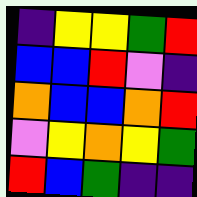[["indigo", "yellow", "yellow", "green", "red"], ["blue", "blue", "red", "violet", "indigo"], ["orange", "blue", "blue", "orange", "red"], ["violet", "yellow", "orange", "yellow", "green"], ["red", "blue", "green", "indigo", "indigo"]]